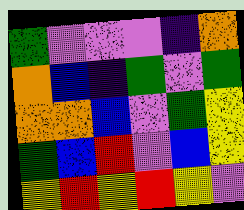[["green", "violet", "violet", "violet", "indigo", "orange"], ["orange", "blue", "indigo", "green", "violet", "green"], ["orange", "orange", "blue", "violet", "green", "yellow"], ["green", "blue", "red", "violet", "blue", "yellow"], ["yellow", "red", "yellow", "red", "yellow", "violet"]]